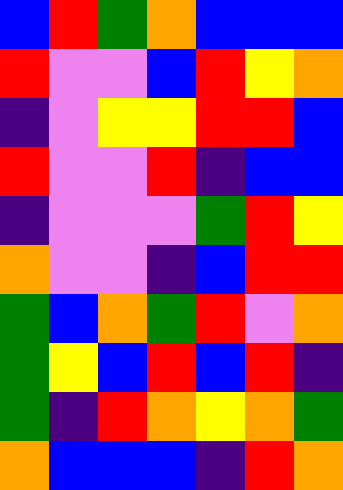[["blue", "red", "green", "orange", "blue", "blue", "blue"], ["red", "violet", "violet", "blue", "red", "yellow", "orange"], ["indigo", "violet", "yellow", "yellow", "red", "red", "blue"], ["red", "violet", "violet", "red", "indigo", "blue", "blue"], ["indigo", "violet", "violet", "violet", "green", "red", "yellow"], ["orange", "violet", "violet", "indigo", "blue", "red", "red"], ["green", "blue", "orange", "green", "red", "violet", "orange"], ["green", "yellow", "blue", "red", "blue", "red", "indigo"], ["green", "indigo", "red", "orange", "yellow", "orange", "green"], ["orange", "blue", "blue", "blue", "indigo", "red", "orange"]]